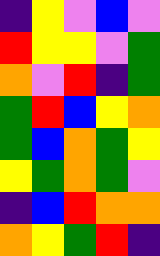[["indigo", "yellow", "violet", "blue", "violet"], ["red", "yellow", "yellow", "violet", "green"], ["orange", "violet", "red", "indigo", "green"], ["green", "red", "blue", "yellow", "orange"], ["green", "blue", "orange", "green", "yellow"], ["yellow", "green", "orange", "green", "violet"], ["indigo", "blue", "red", "orange", "orange"], ["orange", "yellow", "green", "red", "indigo"]]